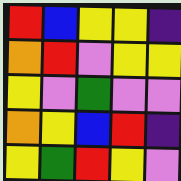[["red", "blue", "yellow", "yellow", "indigo"], ["orange", "red", "violet", "yellow", "yellow"], ["yellow", "violet", "green", "violet", "violet"], ["orange", "yellow", "blue", "red", "indigo"], ["yellow", "green", "red", "yellow", "violet"]]